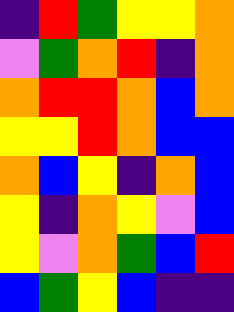[["indigo", "red", "green", "yellow", "yellow", "orange"], ["violet", "green", "orange", "red", "indigo", "orange"], ["orange", "red", "red", "orange", "blue", "orange"], ["yellow", "yellow", "red", "orange", "blue", "blue"], ["orange", "blue", "yellow", "indigo", "orange", "blue"], ["yellow", "indigo", "orange", "yellow", "violet", "blue"], ["yellow", "violet", "orange", "green", "blue", "red"], ["blue", "green", "yellow", "blue", "indigo", "indigo"]]